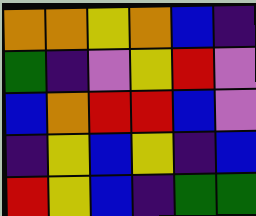[["orange", "orange", "yellow", "orange", "blue", "indigo"], ["green", "indigo", "violet", "yellow", "red", "violet"], ["blue", "orange", "red", "red", "blue", "violet"], ["indigo", "yellow", "blue", "yellow", "indigo", "blue"], ["red", "yellow", "blue", "indigo", "green", "green"]]